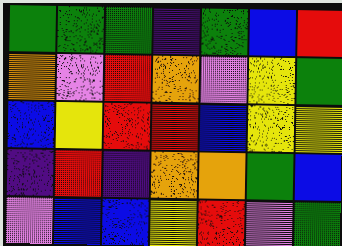[["green", "green", "green", "indigo", "green", "blue", "red"], ["orange", "violet", "red", "orange", "violet", "yellow", "green"], ["blue", "yellow", "red", "red", "blue", "yellow", "yellow"], ["indigo", "red", "indigo", "orange", "orange", "green", "blue"], ["violet", "blue", "blue", "yellow", "red", "violet", "green"]]